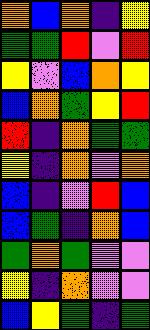[["orange", "blue", "orange", "indigo", "yellow"], ["green", "green", "red", "violet", "red"], ["yellow", "violet", "blue", "orange", "yellow"], ["blue", "orange", "green", "yellow", "red"], ["red", "indigo", "orange", "green", "green"], ["yellow", "indigo", "orange", "violet", "orange"], ["blue", "indigo", "violet", "red", "blue"], ["blue", "green", "indigo", "orange", "blue"], ["green", "orange", "green", "violet", "violet"], ["yellow", "indigo", "orange", "violet", "violet"], ["blue", "yellow", "green", "indigo", "green"]]